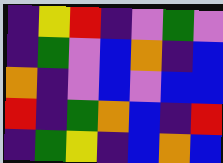[["indigo", "yellow", "red", "indigo", "violet", "green", "violet"], ["indigo", "green", "violet", "blue", "orange", "indigo", "blue"], ["orange", "indigo", "violet", "blue", "violet", "blue", "blue"], ["red", "indigo", "green", "orange", "blue", "indigo", "red"], ["indigo", "green", "yellow", "indigo", "blue", "orange", "blue"]]